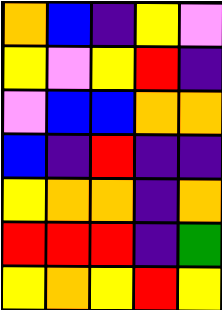[["orange", "blue", "indigo", "yellow", "violet"], ["yellow", "violet", "yellow", "red", "indigo"], ["violet", "blue", "blue", "orange", "orange"], ["blue", "indigo", "red", "indigo", "indigo"], ["yellow", "orange", "orange", "indigo", "orange"], ["red", "red", "red", "indigo", "green"], ["yellow", "orange", "yellow", "red", "yellow"]]